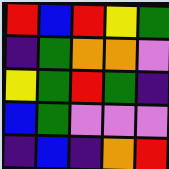[["red", "blue", "red", "yellow", "green"], ["indigo", "green", "orange", "orange", "violet"], ["yellow", "green", "red", "green", "indigo"], ["blue", "green", "violet", "violet", "violet"], ["indigo", "blue", "indigo", "orange", "red"]]